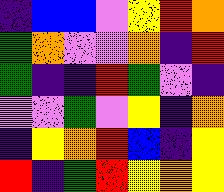[["indigo", "blue", "blue", "violet", "yellow", "red", "orange"], ["green", "orange", "violet", "violet", "orange", "indigo", "red"], ["green", "indigo", "indigo", "red", "green", "violet", "indigo"], ["violet", "violet", "green", "violet", "yellow", "indigo", "orange"], ["indigo", "yellow", "orange", "red", "blue", "indigo", "yellow"], ["red", "indigo", "green", "red", "yellow", "orange", "yellow"]]